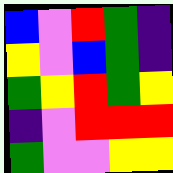[["blue", "violet", "red", "green", "indigo"], ["yellow", "violet", "blue", "green", "indigo"], ["green", "yellow", "red", "green", "yellow"], ["indigo", "violet", "red", "red", "red"], ["green", "violet", "violet", "yellow", "yellow"]]